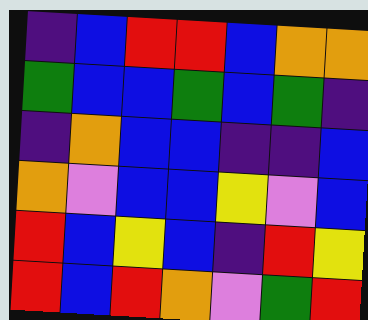[["indigo", "blue", "red", "red", "blue", "orange", "orange"], ["green", "blue", "blue", "green", "blue", "green", "indigo"], ["indigo", "orange", "blue", "blue", "indigo", "indigo", "blue"], ["orange", "violet", "blue", "blue", "yellow", "violet", "blue"], ["red", "blue", "yellow", "blue", "indigo", "red", "yellow"], ["red", "blue", "red", "orange", "violet", "green", "red"]]